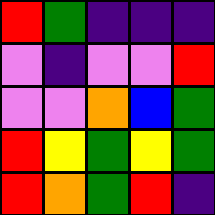[["red", "green", "indigo", "indigo", "indigo"], ["violet", "indigo", "violet", "violet", "red"], ["violet", "violet", "orange", "blue", "green"], ["red", "yellow", "green", "yellow", "green"], ["red", "orange", "green", "red", "indigo"]]